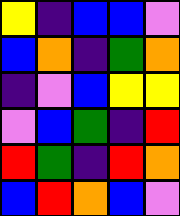[["yellow", "indigo", "blue", "blue", "violet"], ["blue", "orange", "indigo", "green", "orange"], ["indigo", "violet", "blue", "yellow", "yellow"], ["violet", "blue", "green", "indigo", "red"], ["red", "green", "indigo", "red", "orange"], ["blue", "red", "orange", "blue", "violet"]]